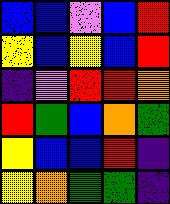[["blue", "blue", "violet", "blue", "red"], ["yellow", "blue", "yellow", "blue", "red"], ["indigo", "violet", "red", "red", "orange"], ["red", "green", "blue", "orange", "green"], ["yellow", "blue", "blue", "red", "indigo"], ["yellow", "orange", "green", "green", "indigo"]]